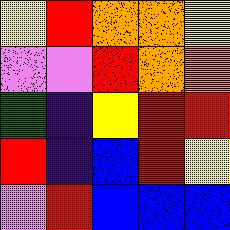[["yellow", "red", "orange", "orange", "yellow"], ["violet", "violet", "red", "orange", "orange"], ["green", "indigo", "yellow", "red", "red"], ["red", "indigo", "blue", "red", "yellow"], ["violet", "red", "blue", "blue", "blue"]]